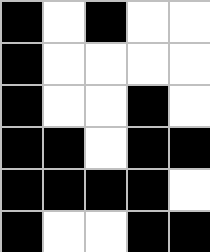[["black", "white", "black", "white", "white"], ["black", "white", "white", "white", "white"], ["black", "white", "white", "black", "white"], ["black", "black", "white", "black", "black"], ["black", "black", "black", "black", "white"], ["black", "white", "white", "black", "black"]]